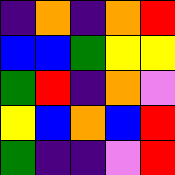[["indigo", "orange", "indigo", "orange", "red"], ["blue", "blue", "green", "yellow", "yellow"], ["green", "red", "indigo", "orange", "violet"], ["yellow", "blue", "orange", "blue", "red"], ["green", "indigo", "indigo", "violet", "red"]]